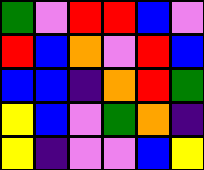[["green", "violet", "red", "red", "blue", "violet"], ["red", "blue", "orange", "violet", "red", "blue"], ["blue", "blue", "indigo", "orange", "red", "green"], ["yellow", "blue", "violet", "green", "orange", "indigo"], ["yellow", "indigo", "violet", "violet", "blue", "yellow"]]